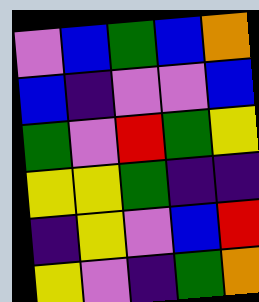[["violet", "blue", "green", "blue", "orange"], ["blue", "indigo", "violet", "violet", "blue"], ["green", "violet", "red", "green", "yellow"], ["yellow", "yellow", "green", "indigo", "indigo"], ["indigo", "yellow", "violet", "blue", "red"], ["yellow", "violet", "indigo", "green", "orange"]]